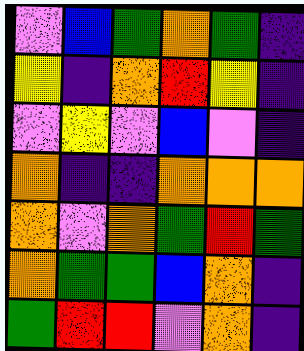[["violet", "blue", "green", "orange", "green", "indigo"], ["yellow", "indigo", "orange", "red", "yellow", "indigo"], ["violet", "yellow", "violet", "blue", "violet", "indigo"], ["orange", "indigo", "indigo", "orange", "orange", "orange"], ["orange", "violet", "orange", "green", "red", "green"], ["orange", "green", "green", "blue", "orange", "indigo"], ["green", "red", "red", "violet", "orange", "indigo"]]